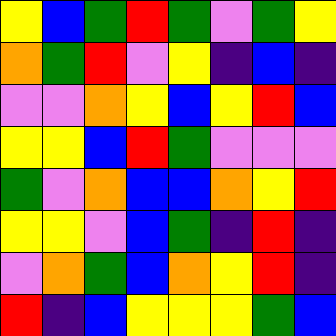[["yellow", "blue", "green", "red", "green", "violet", "green", "yellow"], ["orange", "green", "red", "violet", "yellow", "indigo", "blue", "indigo"], ["violet", "violet", "orange", "yellow", "blue", "yellow", "red", "blue"], ["yellow", "yellow", "blue", "red", "green", "violet", "violet", "violet"], ["green", "violet", "orange", "blue", "blue", "orange", "yellow", "red"], ["yellow", "yellow", "violet", "blue", "green", "indigo", "red", "indigo"], ["violet", "orange", "green", "blue", "orange", "yellow", "red", "indigo"], ["red", "indigo", "blue", "yellow", "yellow", "yellow", "green", "blue"]]